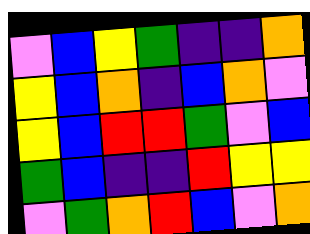[["violet", "blue", "yellow", "green", "indigo", "indigo", "orange"], ["yellow", "blue", "orange", "indigo", "blue", "orange", "violet"], ["yellow", "blue", "red", "red", "green", "violet", "blue"], ["green", "blue", "indigo", "indigo", "red", "yellow", "yellow"], ["violet", "green", "orange", "red", "blue", "violet", "orange"]]